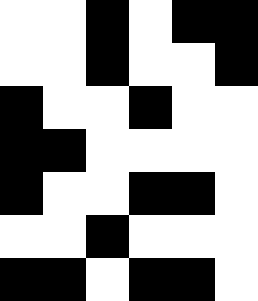[["white", "white", "black", "white", "black", "black"], ["white", "white", "black", "white", "white", "black"], ["black", "white", "white", "black", "white", "white"], ["black", "black", "white", "white", "white", "white"], ["black", "white", "white", "black", "black", "white"], ["white", "white", "black", "white", "white", "white"], ["black", "black", "white", "black", "black", "white"]]